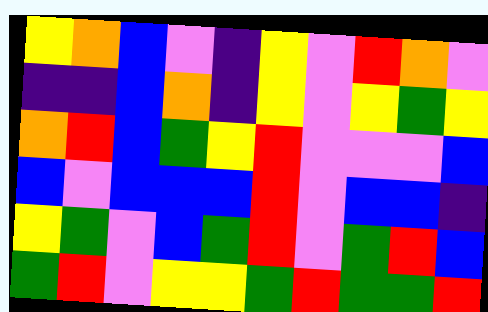[["yellow", "orange", "blue", "violet", "indigo", "yellow", "violet", "red", "orange", "violet"], ["indigo", "indigo", "blue", "orange", "indigo", "yellow", "violet", "yellow", "green", "yellow"], ["orange", "red", "blue", "green", "yellow", "red", "violet", "violet", "violet", "blue"], ["blue", "violet", "blue", "blue", "blue", "red", "violet", "blue", "blue", "indigo"], ["yellow", "green", "violet", "blue", "green", "red", "violet", "green", "red", "blue"], ["green", "red", "violet", "yellow", "yellow", "green", "red", "green", "green", "red"]]